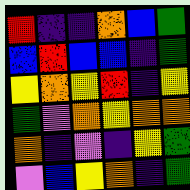[["red", "indigo", "indigo", "orange", "blue", "green"], ["blue", "red", "blue", "blue", "indigo", "green"], ["yellow", "orange", "yellow", "red", "indigo", "yellow"], ["green", "violet", "orange", "yellow", "orange", "orange"], ["orange", "indigo", "violet", "indigo", "yellow", "green"], ["violet", "blue", "yellow", "orange", "indigo", "green"]]